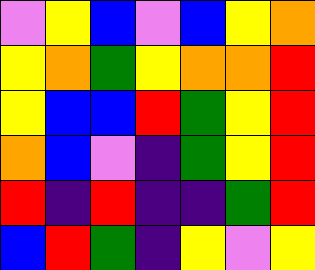[["violet", "yellow", "blue", "violet", "blue", "yellow", "orange"], ["yellow", "orange", "green", "yellow", "orange", "orange", "red"], ["yellow", "blue", "blue", "red", "green", "yellow", "red"], ["orange", "blue", "violet", "indigo", "green", "yellow", "red"], ["red", "indigo", "red", "indigo", "indigo", "green", "red"], ["blue", "red", "green", "indigo", "yellow", "violet", "yellow"]]